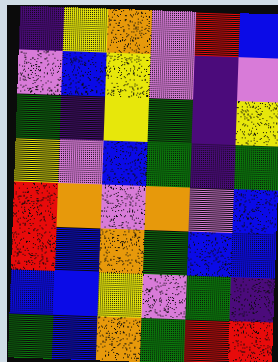[["indigo", "yellow", "orange", "violet", "red", "blue"], ["violet", "blue", "yellow", "violet", "indigo", "violet"], ["green", "indigo", "yellow", "green", "indigo", "yellow"], ["yellow", "violet", "blue", "green", "indigo", "green"], ["red", "orange", "violet", "orange", "violet", "blue"], ["red", "blue", "orange", "green", "blue", "blue"], ["blue", "blue", "yellow", "violet", "green", "indigo"], ["green", "blue", "orange", "green", "red", "red"]]